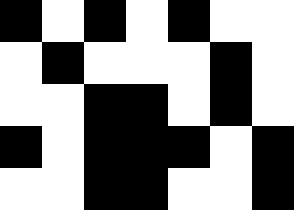[["black", "white", "black", "white", "black", "white", "white"], ["white", "black", "white", "white", "white", "black", "white"], ["white", "white", "black", "black", "white", "black", "white"], ["black", "white", "black", "black", "black", "white", "black"], ["white", "white", "black", "black", "white", "white", "black"]]